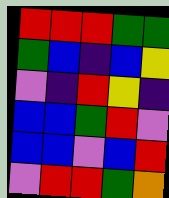[["red", "red", "red", "green", "green"], ["green", "blue", "indigo", "blue", "yellow"], ["violet", "indigo", "red", "yellow", "indigo"], ["blue", "blue", "green", "red", "violet"], ["blue", "blue", "violet", "blue", "red"], ["violet", "red", "red", "green", "orange"]]